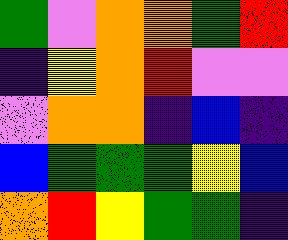[["green", "violet", "orange", "orange", "green", "red"], ["indigo", "yellow", "orange", "red", "violet", "violet"], ["violet", "orange", "orange", "indigo", "blue", "indigo"], ["blue", "green", "green", "green", "yellow", "blue"], ["orange", "red", "yellow", "green", "green", "indigo"]]